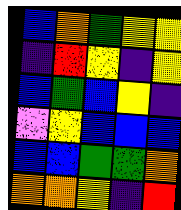[["blue", "orange", "green", "yellow", "yellow"], ["indigo", "red", "yellow", "indigo", "yellow"], ["blue", "green", "blue", "yellow", "indigo"], ["violet", "yellow", "blue", "blue", "blue"], ["blue", "blue", "green", "green", "orange"], ["orange", "orange", "yellow", "indigo", "red"]]